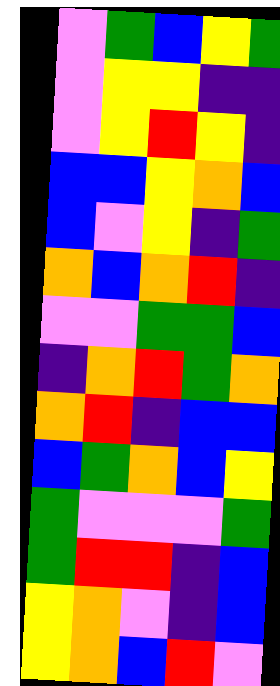[["violet", "green", "blue", "yellow", "green"], ["violet", "yellow", "yellow", "indigo", "indigo"], ["violet", "yellow", "red", "yellow", "indigo"], ["blue", "blue", "yellow", "orange", "blue"], ["blue", "violet", "yellow", "indigo", "green"], ["orange", "blue", "orange", "red", "indigo"], ["violet", "violet", "green", "green", "blue"], ["indigo", "orange", "red", "green", "orange"], ["orange", "red", "indigo", "blue", "blue"], ["blue", "green", "orange", "blue", "yellow"], ["green", "violet", "violet", "violet", "green"], ["green", "red", "red", "indigo", "blue"], ["yellow", "orange", "violet", "indigo", "blue"], ["yellow", "orange", "blue", "red", "violet"]]